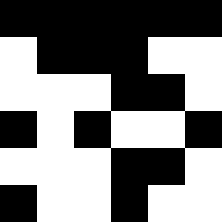[["black", "black", "black", "black", "black", "black"], ["white", "black", "black", "black", "white", "white"], ["white", "white", "white", "black", "black", "white"], ["black", "white", "black", "white", "white", "black"], ["white", "white", "white", "black", "black", "white"], ["black", "white", "white", "black", "white", "white"]]